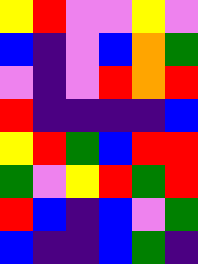[["yellow", "red", "violet", "violet", "yellow", "violet"], ["blue", "indigo", "violet", "blue", "orange", "green"], ["violet", "indigo", "violet", "red", "orange", "red"], ["red", "indigo", "indigo", "indigo", "indigo", "blue"], ["yellow", "red", "green", "blue", "red", "red"], ["green", "violet", "yellow", "red", "green", "red"], ["red", "blue", "indigo", "blue", "violet", "green"], ["blue", "indigo", "indigo", "blue", "green", "indigo"]]